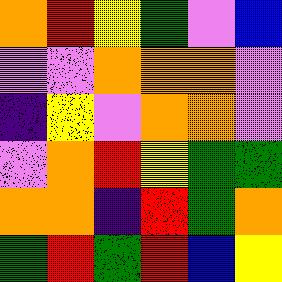[["orange", "red", "yellow", "green", "violet", "blue"], ["violet", "violet", "orange", "orange", "orange", "violet"], ["indigo", "yellow", "violet", "orange", "orange", "violet"], ["violet", "orange", "red", "yellow", "green", "green"], ["orange", "orange", "indigo", "red", "green", "orange"], ["green", "red", "green", "red", "blue", "yellow"]]